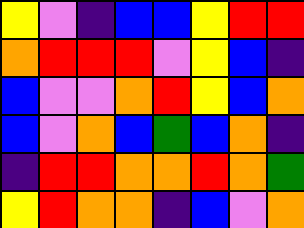[["yellow", "violet", "indigo", "blue", "blue", "yellow", "red", "red"], ["orange", "red", "red", "red", "violet", "yellow", "blue", "indigo"], ["blue", "violet", "violet", "orange", "red", "yellow", "blue", "orange"], ["blue", "violet", "orange", "blue", "green", "blue", "orange", "indigo"], ["indigo", "red", "red", "orange", "orange", "red", "orange", "green"], ["yellow", "red", "orange", "orange", "indigo", "blue", "violet", "orange"]]